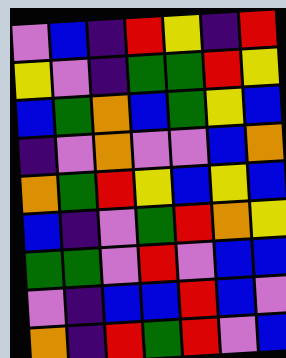[["violet", "blue", "indigo", "red", "yellow", "indigo", "red"], ["yellow", "violet", "indigo", "green", "green", "red", "yellow"], ["blue", "green", "orange", "blue", "green", "yellow", "blue"], ["indigo", "violet", "orange", "violet", "violet", "blue", "orange"], ["orange", "green", "red", "yellow", "blue", "yellow", "blue"], ["blue", "indigo", "violet", "green", "red", "orange", "yellow"], ["green", "green", "violet", "red", "violet", "blue", "blue"], ["violet", "indigo", "blue", "blue", "red", "blue", "violet"], ["orange", "indigo", "red", "green", "red", "violet", "blue"]]